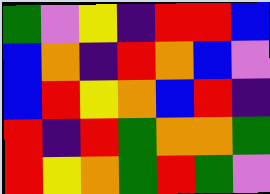[["green", "violet", "yellow", "indigo", "red", "red", "blue"], ["blue", "orange", "indigo", "red", "orange", "blue", "violet"], ["blue", "red", "yellow", "orange", "blue", "red", "indigo"], ["red", "indigo", "red", "green", "orange", "orange", "green"], ["red", "yellow", "orange", "green", "red", "green", "violet"]]